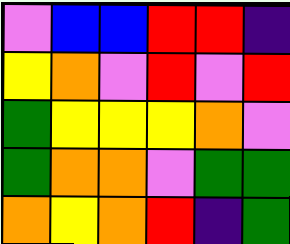[["violet", "blue", "blue", "red", "red", "indigo"], ["yellow", "orange", "violet", "red", "violet", "red"], ["green", "yellow", "yellow", "yellow", "orange", "violet"], ["green", "orange", "orange", "violet", "green", "green"], ["orange", "yellow", "orange", "red", "indigo", "green"]]